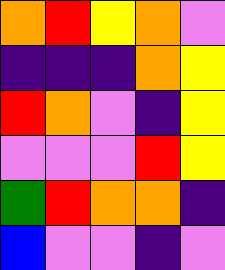[["orange", "red", "yellow", "orange", "violet"], ["indigo", "indigo", "indigo", "orange", "yellow"], ["red", "orange", "violet", "indigo", "yellow"], ["violet", "violet", "violet", "red", "yellow"], ["green", "red", "orange", "orange", "indigo"], ["blue", "violet", "violet", "indigo", "violet"]]